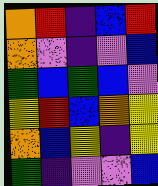[["orange", "red", "indigo", "blue", "red"], ["orange", "violet", "indigo", "violet", "blue"], ["green", "blue", "green", "blue", "violet"], ["yellow", "red", "blue", "orange", "yellow"], ["orange", "blue", "yellow", "indigo", "yellow"], ["green", "indigo", "violet", "violet", "blue"]]